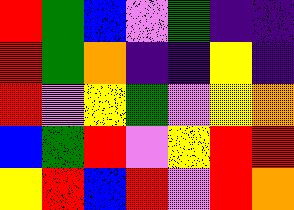[["red", "green", "blue", "violet", "green", "indigo", "indigo"], ["red", "green", "orange", "indigo", "indigo", "yellow", "indigo"], ["red", "violet", "yellow", "green", "violet", "yellow", "orange"], ["blue", "green", "red", "violet", "yellow", "red", "red"], ["yellow", "red", "blue", "red", "violet", "red", "orange"]]